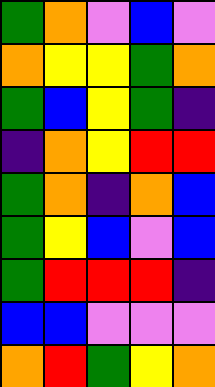[["green", "orange", "violet", "blue", "violet"], ["orange", "yellow", "yellow", "green", "orange"], ["green", "blue", "yellow", "green", "indigo"], ["indigo", "orange", "yellow", "red", "red"], ["green", "orange", "indigo", "orange", "blue"], ["green", "yellow", "blue", "violet", "blue"], ["green", "red", "red", "red", "indigo"], ["blue", "blue", "violet", "violet", "violet"], ["orange", "red", "green", "yellow", "orange"]]